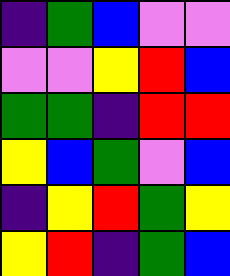[["indigo", "green", "blue", "violet", "violet"], ["violet", "violet", "yellow", "red", "blue"], ["green", "green", "indigo", "red", "red"], ["yellow", "blue", "green", "violet", "blue"], ["indigo", "yellow", "red", "green", "yellow"], ["yellow", "red", "indigo", "green", "blue"]]